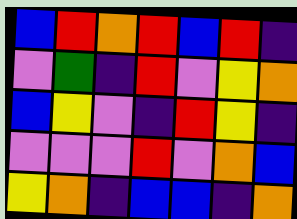[["blue", "red", "orange", "red", "blue", "red", "indigo"], ["violet", "green", "indigo", "red", "violet", "yellow", "orange"], ["blue", "yellow", "violet", "indigo", "red", "yellow", "indigo"], ["violet", "violet", "violet", "red", "violet", "orange", "blue"], ["yellow", "orange", "indigo", "blue", "blue", "indigo", "orange"]]